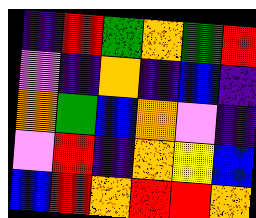[["indigo", "red", "green", "orange", "green", "red"], ["violet", "indigo", "orange", "indigo", "blue", "indigo"], ["orange", "green", "blue", "orange", "violet", "indigo"], ["violet", "red", "indigo", "orange", "yellow", "blue"], ["blue", "red", "orange", "red", "red", "orange"]]